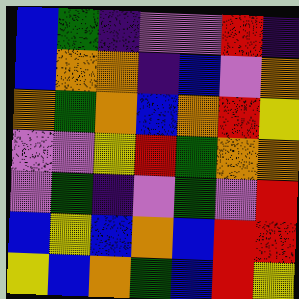[["blue", "green", "indigo", "violet", "violet", "red", "indigo"], ["blue", "orange", "orange", "indigo", "blue", "violet", "orange"], ["orange", "green", "orange", "blue", "orange", "red", "yellow"], ["violet", "violet", "yellow", "red", "green", "orange", "orange"], ["violet", "green", "indigo", "violet", "green", "violet", "red"], ["blue", "yellow", "blue", "orange", "blue", "red", "red"], ["yellow", "blue", "orange", "green", "blue", "red", "yellow"]]